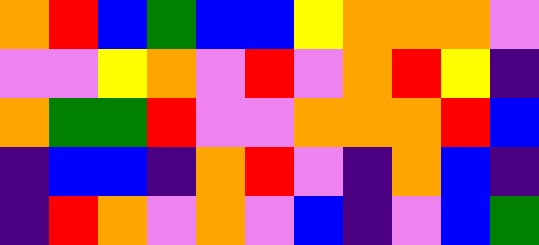[["orange", "red", "blue", "green", "blue", "blue", "yellow", "orange", "orange", "orange", "violet"], ["violet", "violet", "yellow", "orange", "violet", "red", "violet", "orange", "red", "yellow", "indigo"], ["orange", "green", "green", "red", "violet", "violet", "orange", "orange", "orange", "red", "blue"], ["indigo", "blue", "blue", "indigo", "orange", "red", "violet", "indigo", "orange", "blue", "indigo"], ["indigo", "red", "orange", "violet", "orange", "violet", "blue", "indigo", "violet", "blue", "green"]]